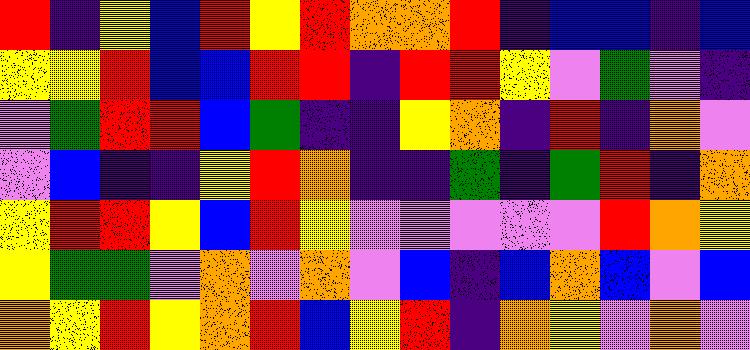[["red", "indigo", "yellow", "blue", "red", "yellow", "red", "orange", "orange", "red", "indigo", "blue", "blue", "indigo", "blue"], ["yellow", "yellow", "red", "blue", "blue", "red", "red", "indigo", "red", "red", "yellow", "violet", "green", "violet", "indigo"], ["violet", "green", "red", "red", "blue", "green", "indigo", "indigo", "yellow", "orange", "indigo", "red", "indigo", "orange", "violet"], ["violet", "blue", "indigo", "indigo", "yellow", "red", "orange", "indigo", "indigo", "green", "indigo", "green", "red", "indigo", "orange"], ["yellow", "red", "red", "yellow", "blue", "red", "yellow", "violet", "violet", "violet", "violet", "violet", "red", "orange", "yellow"], ["yellow", "green", "green", "violet", "orange", "violet", "orange", "violet", "blue", "indigo", "blue", "orange", "blue", "violet", "blue"], ["orange", "yellow", "red", "yellow", "orange", "red", "blue", "yellow", "red", "indigo", "orange", "yellow", "violet", "orange", "violet"]]